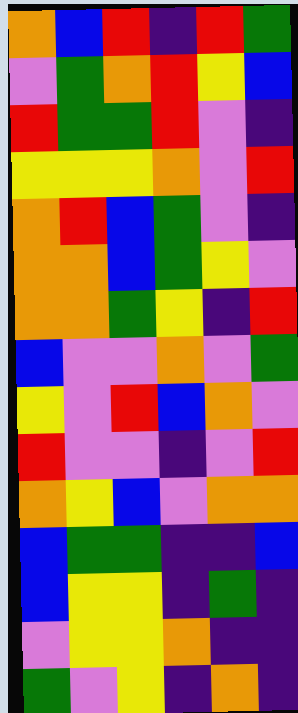[["orange", "blue", "red", "indigo", "red", "green"], ["violet", "green", "orange", "red", "yellow", "blue"], ["red", "green", "green", "red", "violet", "indigo"], ["yellow", "yellow", "yellow", "orange", "violet", "red"], ["orange", "red", "blue", "green", "violet", "indigo"], ["orange", "orange", "blue", "green", "yellow", "violet"], ["orange", "orange", "green", "yellow", "indigo", "red"], ["blue", "violet", "violet", "orange", "violet", "green"], ["yellow", "violet", "red", "blue", "orange", "violet"], ["red", "violet", "violet", "indigo", "violet", "red"], ["orange", "yellow", "blue", "violet", "orange", "orange"], ["blue", "green", "green", "indigo", "indigo", "blue"], ["blue", "yellow", "yellow", "indigo", "green", "indigo"], ["violet", "yellow", "yellow", "orange", "indigo", "indigo"], ["green", "violet", "yellow", "indigo", "orange", "indigo"]]